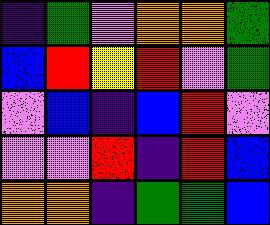[["indigo", "green", "violet", "orange", "orange", "green"], ["blue", "red", "yellow", "red", "violet", "green"], ["violet", "blue", "indigo", "blue", "red", "violet"], ["violet", "violet", "red", "indigo", "red", "blue"], ["orange", "orange", "indigo", "green", "green", "blue"]]